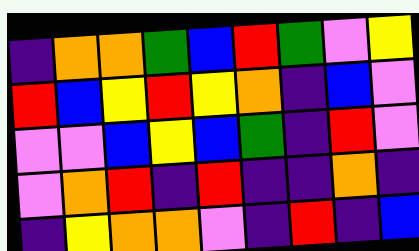[["indigo", "orange", "orange", "green", "blue", "red", "green", "violet", "yellow"], ["red", "blue", "yellow", "red", "yellow", "orange", "indigo", "blue", "violet"], ["violet", "violet", "blue", "yellow", "blue", "green", "indigo", "red", "violet"], ["violet", "orange", "red", "indigo", "red", "indigo", "indigo", "orange", "indigo"], ["indigo", "yellow", "orange", "orange", "violet", "indigo", "red", "indigo", "blue"]]